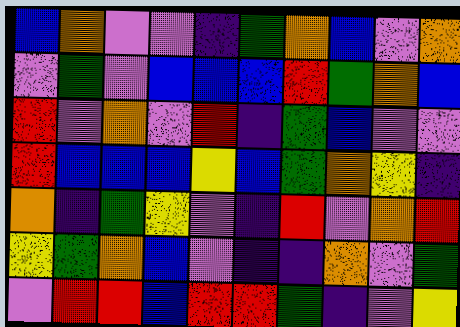[["blue", "orange", "violet", "violet", "indigo", "green", "orange", "blue", "violet", "orange"], ["violet", "green", "violet", "blue", "blue", "blue", "red", "green", "orange", "blue"], ["red", "violet", "orange", "violet", "red", "indigo", "green", "blue", "violet", "violet"], ["red", "blue", "blue", "blue", "yellow", "blue", "green", "orange", "yellow", "indigo"], ["orange", "indigo", "green", "yellow", "violet", "indigo", "red", "violet", "orange", "red"], ["yellow", "green", "orange", "blue", "violet", "indigo", "indigo", "orange", "violet", "green"], ["violet", "red", "red", "blue", "red", "red", "green", "indigo", "violet", "yellow"]]